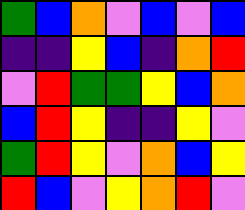[["green", "blue", "orange", "violet", "blue", "violet", "blue"], ["indigo", "indigo", "yellow", "blue", "indigo", "orange", "red"], ["violet", "red", "green", "green", "yellow", "blue", "orange"], ["blue", "red", "yellow", "indigo", "indigo", "yellow", "violet"], ["green", "red", "yellow", "violet", "orange", "blue", "yellow"], ["red", "blue", "violet", "yellow", "orange", "red", "violet"]]